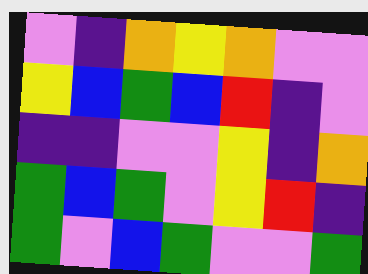[["violet", "indigo", "orange", "yellow", "orange", "violet", "violet"], ["yellow", "blue", "green", "blue", "red", "indigo", "violet"], ["indigo", "indigo", "violet", "violet", "yellow", "indigo", "orange"], ["green", "blue", "green", "violet", "yellow", "red", "indigo"], ["green", "violet", "blue", "green", "violet", "violet", "green"]]